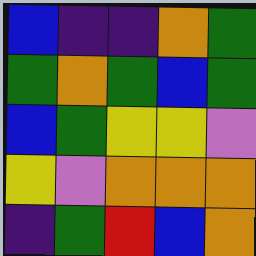[["blue", "indigo", "indigo", "orange", "green"], ["green", "orange", "green", "blue", "green"], ["blue", "green", "yellow", "yellow", "violet"], ["yellow", "violet", "orange", "orange", "orange"], ["indigo", "green", "red", "blue", "orange"]]